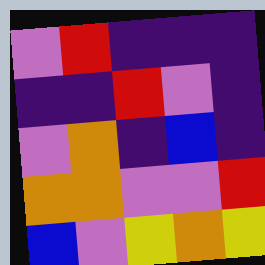[["violet", "red", "indigo", "indigo", "indigo"], ["indigo", "indigo", "red", "violet", "indigo"], ["violet", "orange", "indigo", "blue", "indigo"], ["orange", "orange", "violet", "violet", "red"], ["blue", "violet", "yellow", "orange", "yellow"]]